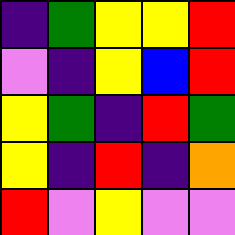[["indigo", "green", "yellow", "yellow", "red"], ["violet", "indigo", "yellow", "blue", "red"], ["yellow", "green", "indigo", "red", "green"], ["yellow", "indigo", "red", "indigo", "orange"], ["red", "violet", "yellow", "violet", "violet"]]